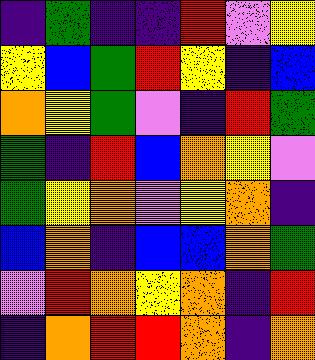[["indigo", "green", "indigo", "indigo", "red", "violet", "yellow"], ["yellow", "blue", "green", "red", "yellow", "indigo", "blue"], ["orange", "yellow", "green", "violet", "indigo", "red", "green"], ["green", "indigo", "red", "blue", "orange", "yellow", "violet"], ["green", "yellow", "orange", "violet", "yellow", "orange", "indigo"], ["blue", "orange", "indigo", "blue", "blue", "orange", "green"], ["violet", "red", "orange", "yellow", "orange", "indigo", "red"], ["indigo", "orange", "red", "red", "orange", "indigo", "orange"]]